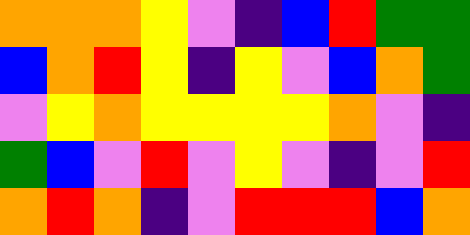[["orange", "orange", "orange", "yellow", "violet", "indigo", "blue", "red", "green", "green"], ["blue", "orange", "red", "yellow", "indigo", "yellow", "violet", "blue", "orange", "green"], ["violet", "yellow", "orange", "yellow", "yellow", "yellow", "yellow", "orange", "violet", "indigo"], ["green", "blue", "violet", "red", "violet", "yellow", "violet", "indigo", "violet", "red"], ["orange", "red", "orange", "indigo", "violet", "red", "red", "red", "blue", "orange"]]